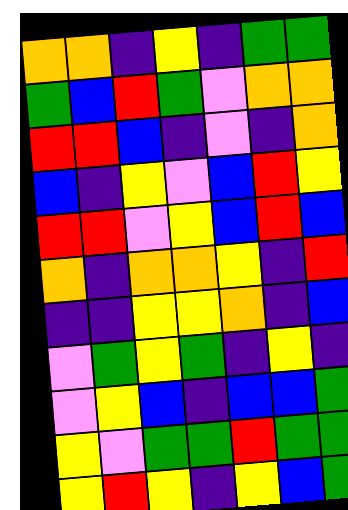[["orange", "orange", "indigo", "yellow", "indigo", "green", "green"], ["green", "blue", "red", "green", "violet", "orange", "orange"], ["red", "red", "blue", "indigo", "violet", "indigo", "orange"], ["blue", "indigo", "yellow", "violet", "blue", "red", "yellow"], ["red", "red", "violet", "yellow", "blue", "red", "blue"], ["orange", "indigo", "orange", "orange", "yellow", "indigo", "red"], ["indigo", "indigo", "yellow", "yellow", "orange", "indigo", "blue"], ["violet", "green", "yellow", "green", "indigo", "yellow", "indigo"], ["violet", "yellow", "blue", "indigo", "blue", "blue", "green"], ["yellow", "violet", "green", "green", "red", "green", "green"], ["yellow", "red", "yellow", "indigo", "yellow", "blue", "green"]]